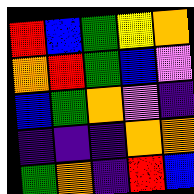[["red", "blue", "green", "yellow", "orange"], ["orange", "red", "green", "blue", "violet"], ["blue", "green", "orange", "violet", "indigo"], ["indigo", "indigo", "indigo", "orange", "orange"], ["green", "orange", "indigo", "red", "blue"]]